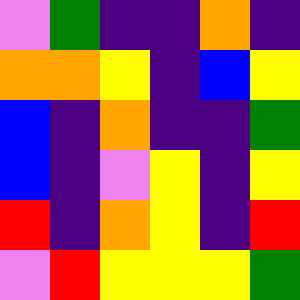[["violet", "green", "indigo", "indigo", "orange", "indigo"], ["orange", "orange", "yellow", "indigo", "blue", "yellow"], ["blue", "indigo", "orange", "indigo", "indigo", "green"], ["blue", "indigo", "violet", "yellow", "indigo", "yellow"], ["red", "indigo", "orange", "yellow", "indigo", "red"], ["violet", "red", "yellow", "yellow", "yellow", "green"]]